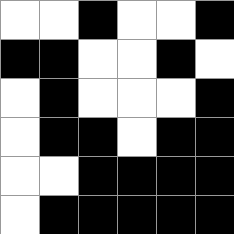[["white", "white", "black", "white", "white", "black"], ["black", "black", "white", "white", "black", "white"], ["white", "black", "white", "white", "white", "black"], ["white", "black", "black", "white", "black", "black"], ["white", "white", "black", "black", "black", "black"], ["white", "black", "black", "black", "black", "black"]]